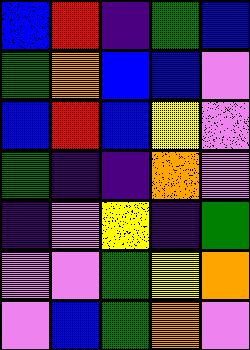[["blue", "red", "indigo", "green", "blue"], ["green", "orange", "blue", "blue", "violet"], ["blue", "red", "blue", "yellow", "violet"], ["green", "indigo", "indigo", "orange", "violet"], ["indigo", "violet", "yellow", "indigo", "green"], ["violet", "violet", "green", "yellow", "orange"], ["violet", "blue", "green", "orange", "violet"]]